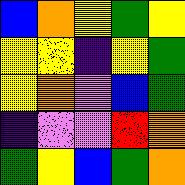[["blue", "orange", "yellow", "green", "yellow"], ["yellow", "yellow", "indigo", "yellow", "green"], ["yellow", "orange", "violet", "blue", "green"], ["indigo", "violet", "violet", "red", "orange"], ["green", "yellow", "blue", "green", "orange"]]